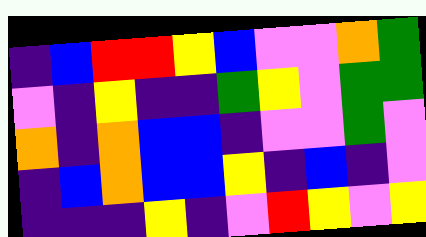[["indigo", "blue", "red", "red", "yellow", "blue", "violet", "violet", "orange", "green"], ["violet", "indigo", "yellow", "indigo", "indigo", "green", "yellow", "violet", "green", "green"], ["orange", "indigo", "orange", "blue", "blue", "indigo", "violet", "violet", "green", "violet"], ["indigo", "blue", "orange", "blue", "blue", "yellow", "indigo", "blue", "indigo", "violet"], ["indigo", "indigo", "indigo", "yellow", "indigo", "violet", "red", "yellow", "violet", "yellow"]]